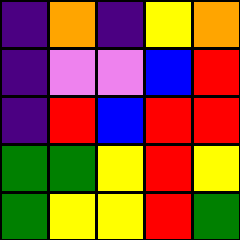[["indigo", "orange", "indigo", "yellow", "orange"], ["indigo", "violet", "violet", "blue", "red"], ["indigo", "red", "blue", "red", "red"], ["green", "green", "yellow", "red", "yellow"], ["green", "yellow", "yellow", "red", "green"]]